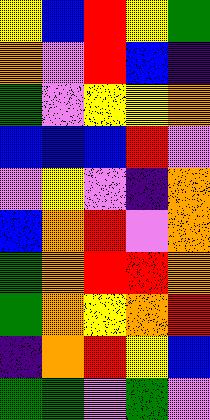[["yellow", "blue", "red", "yellow", "green"], ["orange", "violet", "red", "blue", "indigo"], ["green", "violet", "yellow", "yellow", "orange"], ["blue", "blue", "blue", "red", "violet"], ["violet", "yellow", "violet", "indigo", "orange"], ["blue", "orange", "red", "violet", "orange"], ["green", "orange", "red", "red", "orange"], ["green", "orange", "yellow", "orange", "red"], ["indigo", "orange", "red", "yellow", "blue"], ["green", "green", "violet", "green", "violet"]]